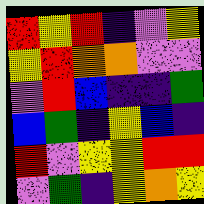[["red", "yellow", "red", "indigo", "violet", "yellow"], ["yellow", "red", "orange", "orange", "violet", "violet"], ["violet", "red", "blue", "indigo", "indigo", "green"], ["blue", "green", "indigo", "yellow", "blue", "indigo"], ["red", "violet", "yellow", "yellow", "red", "red"], ["violet", "green", "indigo", "yellow", "orange", "yellow"]]